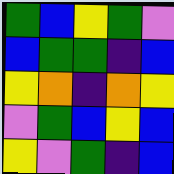[["green", "blue", "yellow", "green", "violet"], ["blue", "green", "green", "indigo", "blue"], ["yellow", "orange", "indigo", "orange", "yellow"], ["violet", "green", "blue", "yellow", "blue"], ["yellow", "violet", "green", "indigo", "blue"]]